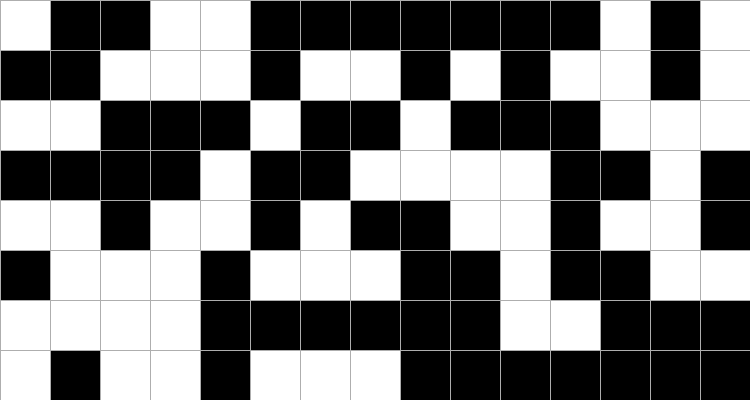[["white", "black", "black", "white", "white", "black", "black", "black", "black", "black", "black", "black", "white", "black", "white"], ["black", "black", "white", "white", "white", "black", "white", "white", "black", "white", "black", "white", "white", "black", "white"], ["white", "white", "black", "black", "black", "white", "black", "black", "white", "black", "black", "black", "white", "white", "white"], ["black", "black", "black", "black", "white", "black", "black", "white", "white", "white", "white", "black", "black", "white", "black"], ["white", "white", "black", "white", "white", "black", "white", "black", "black", "white", "white", "black", "white", "white", "black"], ["black", "white", "white", "white", "black", "white", "white", "white", "black", "black", "white", "black", "black", "white", "white"], ["white", "white", "white", "white", "black", "black", "black", "black", "black", "black", "white", "white", "black", "black", "black"], ["white", "black", "white", "white", "black", "white", "white", "white", "black", "black", "black", "black", "black", "black", "black"]]